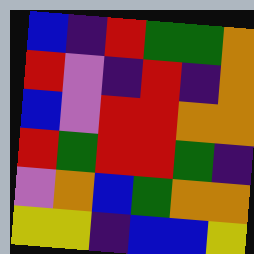[["blue", "indigo", "red", "green", "green", "orange"], ["red", "violet", "indigo", "red", "indigo", "orange"], ["blue", "violet", "red", "red", "orange", "orange"], ["red", "green", "red", "red", "green", "indigo"], ["violet", "orange", "blue", "green", "orange", "orange"], ["yellow", "yellow", "indigo", "blue", "blue", "yellow"]]